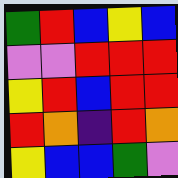[["green", "red", "blue", "yellow", "blue"], ["violet", "violet", "red", "red", "red"], ["yellow", "red", "blue", "red", "red"], ["red", "orange", "indigo", "red", "orange"], ["yellow", "blue", "blue", "green", "violet"]]